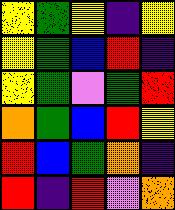[["yellow", "green", "yellow", "indigo", "yellow"], ["yellow", "green", "blue", "red", "indigo"], ["yellow", "green", "violet", "green", "red"], ["orange", "green", "blue", "red", "yellow"], ["red", "blue", "green", "orange", "indigo"], ["red", "indigo", "red", "violet", "orange"]]